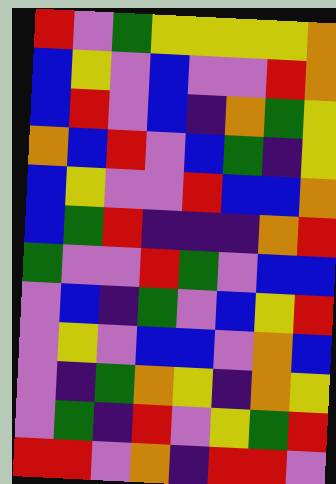[["red", "violet", "green", "yellow", "yellow", "yellow", "yellow", "orange"], ["blue", "yellow", "violet", "blue", "violet", "violet", "red", "orange"], ["blue", "red", "violet", "blue", "indigo", "orange", "green", "yellow"], ["orange", "blue", "red", "violet", "blue", "green", "indigo", "yellow"], ["blue", "yellow", "violet", "violet", "red", "blue", "blue", "orange"], ["blue", "green", "red", "indigo", "indigo", "indigo", "orange", "red"], ["green", "violet", "violet", "red", "green", "violet", "blue", "blue"], ["violet", "blue", "indigo", "green", "violet", "blue", "yellow", "red"], ["violet", "yellow", "violet", "blue", "blue", "violet", "orange", "blue"], ["violet", "indigo", "green", "orange", "yellow", "indigo", "orange", "yellow"], ["violet", "green", "indigo", "red", "violet", "yellow", "green", "red"], ["red", "red", "violet", "orange", "indigo", "red", "red", "violet"]]